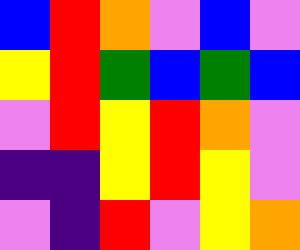[["blue", "red", "orange", "violet", "blue", "violet"], ["yellow", "red", "green", "blue", "green", "blue"], ["violet", "red", "yellow", "red", "orange", "violet"], ["indigo", "indigo", "yellow", "red", "yellow", "violet"], ["violet", "indigo", "red", "violet", "yellow", "orange"]]